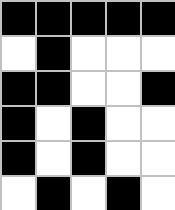[["black", "black", "black", "black", "black"], ["white", "black", "white", "white", "white"], ["black", "black", "white", "white", "black"], ["black", "white", "black", "white", "white"], ["black", "white", "black", "white", "white"], ["white", "black", "white", "black", "white"]]